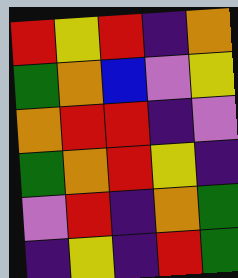[["red", "yellow", "red", "indigo", "orange"], ["green", "orange", "blue", "violet", "yellow"], ["orange", "red", "red", "indigo", "violet"], ["green", "orange", "red", "yellow", "indigo"], ["violet", "red", "indigo", "orange", "green"], ["indigo", "yellow", "indigo", "red", "green"]]